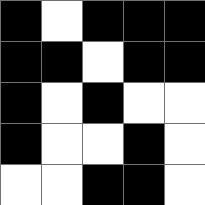[["black", "white", "black", "black", "black"], ["black", "black", "white", "black", "black"], ["black", "white", "black", "white", "white"], ["black", "white", "white", "black", "white"], ["white", "white", "black", "black", "white"]]